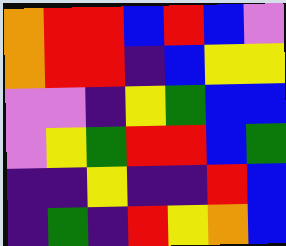[["orange", "red", "red", "blue", "red", "blue", "violet"], ["orange", "red", "red", "indigo", "blue", "yellow", "yellow"], ["violet", "violet", "indigo", "yellow", "green", "blue", "blue"], ["violet", "yellow", "green", "red", "red", "blue", "green"], ["indigo", "indigo", "yellow", "indigo", "indigo", "red", "blue"], ["indigo", "green", "indigo", "red", "yellow", "orange", "blue"]]